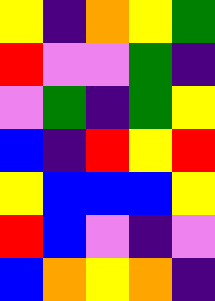[["yellow", "indigo", "orange", "yellow", "green"], ["red", "violet", "violet", "green", "indigo"], ["violet", "green", "indigo", "green", "yellow"], ["blue", "indigo", "red", "yellow", "red"], ["yellow", "blue", "blue", "blue", "yellow"], ["red", "blue", "violet", "indigo", "violet"], ["blue", "orange", "yellow", "orange", "indigo"]]